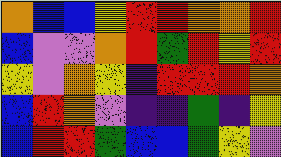[["orange", "blue", "blue", "yellow", "red", "red", "orange", "orange", "red"], ["blue", "violet", "violet", "orange", "red", "green", "red", "yellow", "red"], ["yellow", "violet", "orange", "yellow", "indigo", "red", "red", "red", "orange"], ["blue", "red", "orange", "violet", "indigo", "indigo", "green", "indigo", "yellow"], ["blue", "red", "red", "green", "blue", "blue", "green", "yellow", "violet"]]